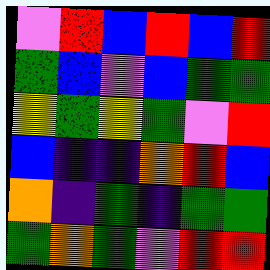[["violet", "red", "blue", "red", "blue", "red"], ["green", "blue", "violet", "blue", "green", "green"], ["yellow", "green", "yellow", "green", "violet", "red"], ["blue", "indigo", "indigo", "orange", "red", "blue"], ["orange", "indigo", "green", "indigo", "green", "green"], ["green", "orange", "green", "violet", "red", "red"]]